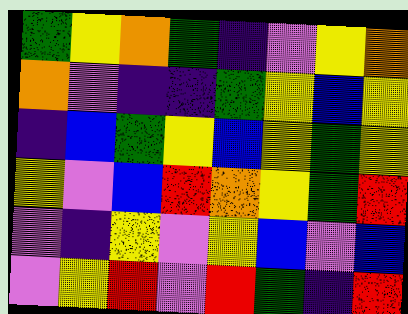[["green", "yellow", "orange", "green", "indigo", "violet", "yellow", "orange"], ["orange", "violet", "indigo", "indigo", "green", "yellow", "blue", "yellow"], ["indigo", "blue", "green", "yellow", "blue", "yellow", "green", "yellow"], ["yellow", "violet", "blue", "red", "orange", "yellow", "green", "red"], ["violet", "indigo", "yellow", "violet", "yellow", "blue", "violet", "blue"], ["violet", "yellow", "red", "violet", "red", "green", "indigo", "red"]]